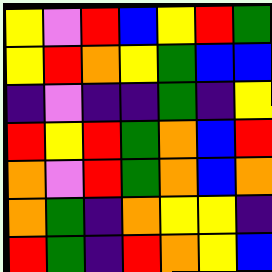[["yellow", "violet", "red", "blue", "yellow", "red", "green"], ["yellow", "red", "orange", "yellow", "green", "blue", "blue"], ["indigo", "violet", "indigo", "indigo", "green", "indigo", "yellow"], ["red", "yellow", "red", "green", "orange", "blue", "red"], ["orange", "violet", "red", "green", "orange", "blue", "orange"], ["orange", "green", "indigo", "orange", "yellow", "yellow", "indigo"], ["red", "green", "indigo", "red", "orange", "yellow", "blue"]]